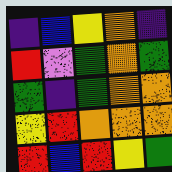[["indigo", "blue", "yellow", "orange", "indigo"], ["red", "violet", "green", "orange", "green"], ["green", "indigo", "green", "orange", "orange"], ["yellow", "red", "orange", "orange", "orange"], ["red", "blue", "red", "yellow", "green"]]